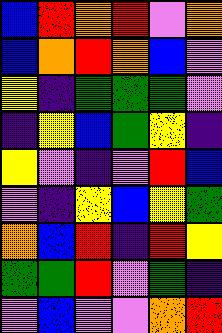[["blue", "red", "orange", "red", "violet", "orange"], ["blue", "orange", "red", "orange", "blue", "violet"], ["yellow", "indigo", "green", "green", "green", "violet"], ["indigo", "yellow", "blue", "green", "yellow", "indigo"], ["yellow", "violet", "indigo", "violet", "red", "blue"], ["violet", "indigo", "yellow", "blue", "yellow", "green"], ["orange", "blue", "red", "indigo", "red", "yellow"], ["green", "green", "red", "violet", "green", "indigo"], ["violet", "blue", "violet", "violet", "orange", "red"]]